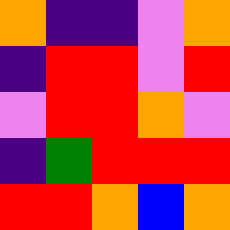[["orange", "indigo", "indigo", "violet", "orange"], ["indigo", "red", "red", "violet", "red"], ["violet", "red", "red", "orange", "violet"], ["indigo", "green", "red", "red", "red"], ["red", "red", "orange", "blue", "orange"]]